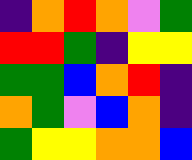[["indigo", "orange", "red", "orange", "violet", "green"], ["red", "red", "green", "indigo", "yellow", "yellow"], ["green", "green", "blue", "orange", "red", "indigo"], ["orange", "green", "violet", "blue", "orange", "indigo"], ["green", "yellow", "yellow", "orange", "orange", "blue"]]